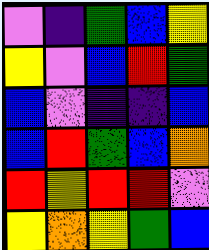[["violet", "indigo", "green", "blue", "yellow"], ["yellow", "violet", "blue", "red", "green"], ["blue", "violet", "indigo", "indigo", "blue"], ["blue", "red", "green", "blue", "orange"], ["red", "yellow", "red", "red", "violet"], ["yellow", "orange", "yellow", "green", "blue"]]